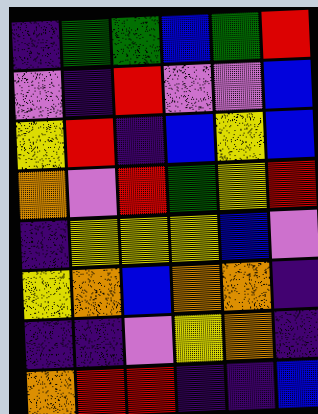[["indigo", "green", "green", "blue", "green", "red"], ["violet", "indigo", "red", "violet", "violet", "blue"], ["yellow", "red", "indigo", "blue", "yellow", "blue"], ["orange", "violet", "red", "green", "yellow", "red"], ["indigo", "yellow", "yellow", "yellow", "blue", "violet"], ["yellow", "orange", "blue", "orange", "orange", "indigo"], ["indigo", "indigo", "violet", "yellow", "orange", "indigo"], ["orange", "red", "red", "indigo", "indigo", "blue"]]